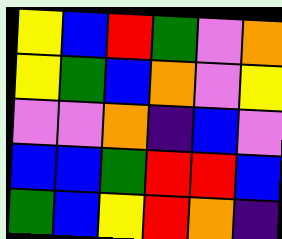[["yellow", "blue", "red", "green", "violet", "orange"], ["yellow", "green", "blue", "orange", "violet", "yellow"], ["violet", "violet", "orange", "indigo", "blue", "violet"], ["blue", "blue", "green", "red", "red", "blue"], ["green", "blue", "yellow", "red", "orange", "indigo"]]